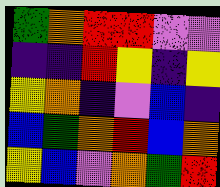[["green", "orange", "red", "red", "violet", "violet"], ["indigo", "indigo", "red", "yellow", "indigo", "yellow"], ["yellow", "orange", "indigo", "violet", "blue", "indigo"], ["blue", "green", "orange", "red", "blue", "orange"], ["yellow", "blue", "violet", "orange", "green", "red"]]